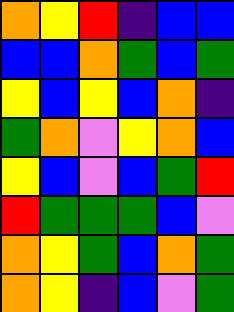[["orange", "yellow", "red", "indigo", "blue", "blue"], ["blue", "blue", "orange", "green", "blue", "green"], ["yellow", "blue", "yellow", "blue", "orange", "indigo"], ["green", "orange", "violet", "yellow", "orange", "blue"], ["yellow", "blue", "violet", "blue", "green", "red"], ["red", "green", "green", "green", "blue", "violet"], ["orange", "yellow", "green", "blue", "orange", "green"], ["orange", "yellow", "indigo", "blue", "violet", "green"]]